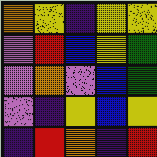[["orange", "yellow", "indigo", "yellow", "yellow"], ["violet", "red", "blue", "yellow", "green"], ["violet", "orange", "violet", "blue", "green"], ["violet", "indigo", "yellow", "blue", "yellow"], ["indigo", "red", "orange", "indigo", "red"]]